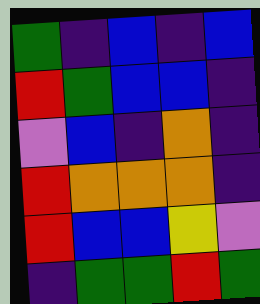[["green", "indigo", "blue", "indigo", "blue"], ["red", "green", "blue", "blue", "indigo"], ["violet", "blue", "indigo", "orange", "indigo"], ["red", "orange", "orange", "orange", "indigo"], ["red", "blue", "blue", "yellow", "violet"], ["indigo", "green", "green", "red", "green"]]